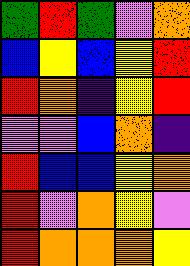[["green", "red", "green", "violet", "orange"], ["blue", "yellow", "blue", "yellow", "red"], ["red", "orange", "indigo", "yellow", "red"], ["violet", "violet", "blue", "orange", "indigo"], ["red", "blue", "blue", "yellow", "orange"], ["red", "violet", "orange", "yellow", "violet"], ["red", "orange", "orange", "orange", "yellow"]]